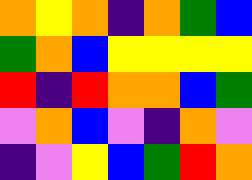[["orange", "yellow", "orange", "indigo", "orange", "green", "blue"], ["green", "orange", "blue", "yellow", "yellow", "yellow", "yellow"], ["red", "indigo", "red", "orange", "orange", "blue", "green"], ["violet", "orange", "blue", "violet", "indigo", "orange", "violet"], ["indigo", "violet", "yellow", "blue", "green", "red", "orange"]]